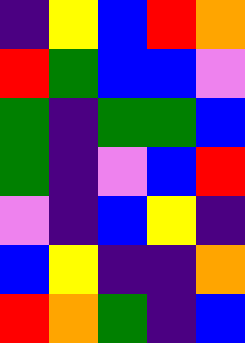[["indigo", "yellow", "blue", "red", "orange"], ["red", "green", "blue", "blue", "violet"], ["green", "indigo", "green", "green", "blue"], ["green", "indigo", "violet", "blue", "red"], ["violet", "indigo", "blue", "yellow", "indigo"], ["blue", "yellow", "indigo", "indigo", "orange"], ["red", "orange", "green", "indigo", "blue"]]